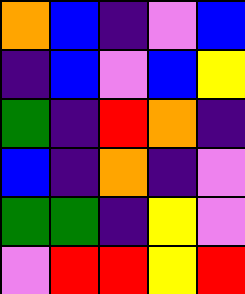[["orange", "blue", "indigo", "violet", "blue"], ["indigo", "blue", "violet", "blue", "yellow"], ["green", "indigo", "red", "orange", "indigo"], ["blue", "indigo", "orange", "indigo", "violet"], ["green", "green", "indigo", "yellow", "violet"], ["violet", "red", "red", "yellow", "red"]]